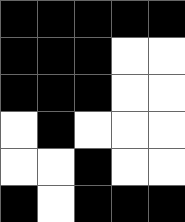[["black", "black", "black", "black", "black"], ["black", "black", "black", "white", "white"], ["black", "black", "black", "white", "white"], ["white", "black", "white", "white", "white"], ["white", "white", "black", "white", "white"], ["black", "white", "black", "black", "black"]]